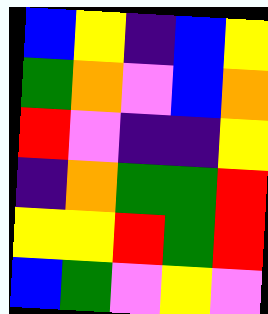[["blue", "yellow", "indigo", "blue", "yellow"], ["green", "orange", "violet", "blue", "orange"], ["red", "violet", "indigo", "indigo", "yellow"], ["indigo", "orange", "green", "green", "red"], ["yellow", "yellow", "red", "green", "red"], ["blue", "green", "violet", "yellow", "violet"]]